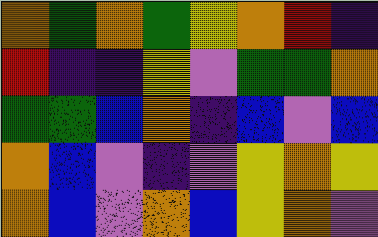[["orange", "green", "orange", "green", "yellow", "orange", "red", "indigo"], ["red", "indigo", "indigo", "yellow", "violet", "green", "green", "orange"], ["green", "green", "blue", "orange", "indigo", "blue", "violet", "blue"], ["orange", "blue", "violet", "indigo", "violet", "yellow", "orange", "yellow"], ["orange", "blue", "violet", "orange", "blue", "yellow", "orange", "violet"]]